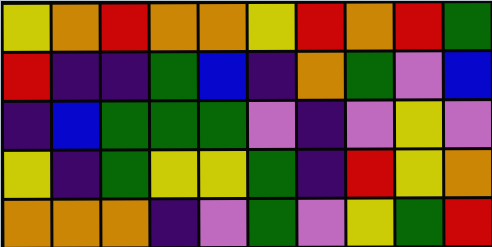[["yellow", "orange", "red", "orange", "orange", "yellow", "red", "orange", "red", "green"], ["red", "indigo", "indigo", "green", "blue", "indigo", "orange", "green", "violet", "blue"], ["indigo", "blue", "green", "green", "green", "violet", "indigo", "violet", "yellow", "violet"], ["yellow", "indigo", "green", "yellow", "yellow", "green", "indigo", "red", "yellow", "orange"], ["orange", "orange", "orange", "indigo", "violet", "green", "violet", "yellow", "green", "red"]]